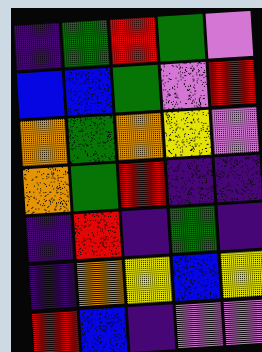[["indigo", "green", "red", "green", "violet"], ["blue", "blue", "green", "violet", "red"], ["orange", "green", "orange", "yellow", "violet"], ["orange", "green", "red", "indigo", "indigo"], ["indigo", "red", "indigo", "green", "indigo"], ["indigo", "orange", "yellow", "blue", "yellow"], ["red", "blue", "indigo", "violet", "violet"]]